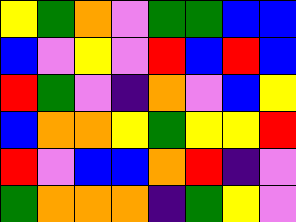[["yellow", "green", "orange", "violet", "green", "green", "blue", "blue"], ["blue", "violet", "yellow", "violet", "red", "blue", "red", "blue"], ["red", "green", "violet", "indigo", "orange", "violet", "blue", "yellow"], ["blue", "orange", "orange", "yellow", "green", "yellow", "yellow", "red"], ["red", "violet", "blue", "blue", "orange", "red", "indigo", "violet"], ["green", "orange", "orange", "orange", "indigo", "green", "yellow", "violet"]]